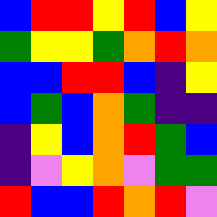[["blue", "red", "red", "yellow", "red", "blue", "yellow"], ["green", "yellow", "yellow", "green", "orange", "red", "orange"], ["blue", "blue", "red", "red", "blue", "indigo", "yellow"], ["blue", "green", "blue", "orange", "green", "indigo", "indigo"], ["indigo", "yellow", "blue", "orange", "red", "green", "blue"], ["indigo", "violet", "yellow", "orange", "violet", "green", "green"], ["red", "blue", "blue", "red", "orange", "red", "violet"]]